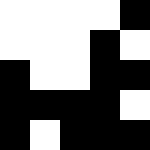[["white", "white", "white", "white", "black"], ["white", "white", "white", "black", "white"], ["black", "white", "white", "black", "black"], ["black", "black", "black", "black", "white"], ["black", "white", "black", "black", "black"]]